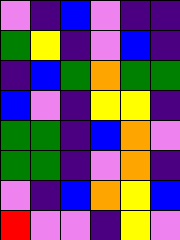[["violet", "indigo", "blue", "violet", "indigo", "indigo"], ["green", "yellow", "indigo", "violet", "blue", "indigo"], ["indigo", "blue", "green", "orange", "green", "green"], ["blue", "violet", "indigo", "yellow", "yellow", "indigo"], ["green", "green", "indigo", "blue", "orange", "violet"], ["green", "green", "indigo", "violet", "orange", "indigo"], ["violet", "indigo", "blue", "orange", "yellow", "blue"], ["red", "violet", "violet", "indigo", "yellow", "violet"]]